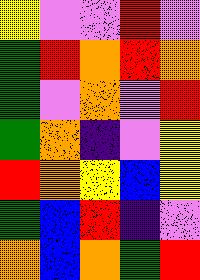[["yellow", "violet", "violet", "red", "violet"], ["green", "red", "orange", "red", "orange"], ["green", "violet", "orange", "violet", "red"], ["green", "orange", "indigo", "violet", "yellow"], ["red", "orange", "yellow", "blue", "yellow"], ["green", "blue", "red", "indigo", "violet"], ["orange", "blue", "orange", "green", "red"]]